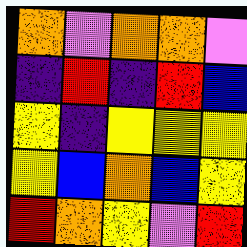[["orange", "violet", "orange", "orange", "violet"], ["indigo", "red", "indigo", "red", "blue"], ["yellow", "indigo", "yellow", "yellow", "yellow"], ["yellow", "blue", "orange", "blue", "yellow"], ["red", "orange", "yellow", "violet", "red"]]